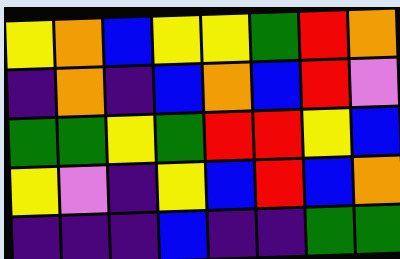[["yellow", "orange", "blue", "yellow", "yellow", "green", "red", "orange"], ["indigo", "orange", "indigo", "blue", "orange", "blue", "red", "violet"], ["green", "green", "yellow", "green", "red", "red", "yellow", "blue"], ["yellow", "violet", "indigo", "yellow", "blue", "red", "blue", "orange"], ["indigo", "indigo", "indigo", "blue", "indigo", "indigo", "green", "green"]]